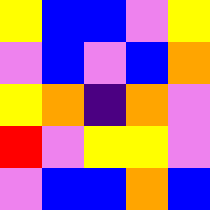[["yellow", "blue", "blue", "violet", "yellow"], ["violet", "blue", "violet", "blue", "orange"], ["yellow", "orange", "indigo", "orange", "violet"], ["red", "violet", "yellow", "yellow", "violet"], ["violet", "blue", "blue", "orange", "blue"]]